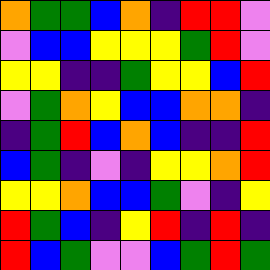[["orange", "green", "green", "blue", "orange", "indigo", "red", "red", "violet"], ["violet", "blue", "blue", "yellow", "yellow", "yellow", "green", "red", "violet"], ["yellow", "yellow", "indigo", "indigo", "green", "yellow", "yellow", "blue", "red"], ["violet", "green", "orange", "yellow", "blue", "blue", "orange", "orange", "indigo"], ["indigo", "green", "red", "blue", "orange", "blue", "indigo", "indigo", "red"], ["blue", "green", "indigo", "violet", "indigo", "yellow", "yellow", "orange", "red"], ["yellow", "yellow", "orange", "blue", "blue", "green", "violet", "indigo", "yellow"], ["red", "green", "blue", "indigo", "yellow", "red", "indigo", "red", "indigo"], ["red", "blue", "green", "violet", "violet", "blue", "green", "red", "green"]]